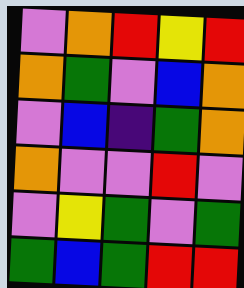[["violet", "orange", "red", "yellow", "red"], ["orange", "green", "violet", "blue", "orange"], ["violet", "blue", "indigo", "green", "orange"], ["orange", "violet", "violet", "red", "violet"], ["violet", "yellow", "green", "violet", "green"], ["green", "blue", "green", "red", "red"]]